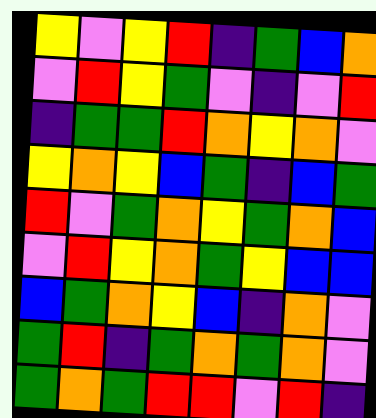[["yellow", "violet", "yellow", "red", "indigo", "green", "blue", "orange"], ["violet", "red", "yellow", "green", "violet", "indigo", "violet", "red"], ["indigo", "green", "green", "red", "orange", "yellow", "orange", "violet"], ["yellow", "orange", "yellow", "blue", "green", "indigo", "blue", "green"], ["red", "violet", "green", "orange", "yellow", "green", "orange", "blue"], ["violet", "red", "yellow", "orange", "green", "yellow", "blue", "blue"], ["blue", "green", "orange", "yellow", "blue", "indigo", "orange", "violet"], ["green", "red", "indigo", "green", "orange", "green", "orange", "violet"], ["green", "orange", "green", "red", "red", "violet", "red", "indigo"]]